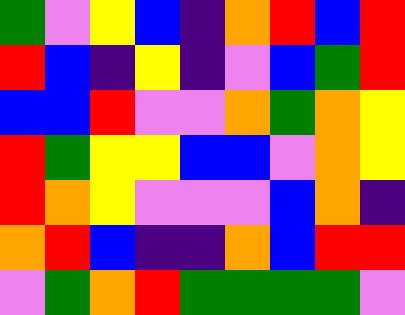[["green", "violet", "yellow", "blue", "indigo", "orange", "red", "blue", "red"], ["red", "blue", "indigo", "yellow", "indigo", "violet", "blue", "green", "red"], ["blue", "blue", "red", "violet", "violet", "orange", "green", "orange", "yellow"], ["red", "green", "yellow", "yellow", "blue", "blue", "violet", "orange", "yellow"], ["red", "orange", "yellow", "violet", "violet", "violet", "blue", "orange", "indigo"], ["orange", "red", "blue", "indigo", "indigo", "orange", "blue", "red", "red"], ["violet", "green", "orange", "red", "green", "green", "green", "green", "violet"]]